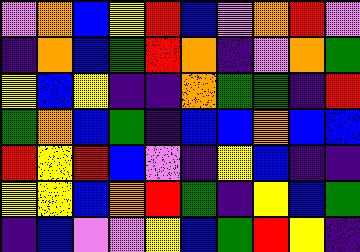[["violet", "orange", "blue", "yellow", "red", "blue", "violet", "orange", "red", "violet"], ["indigo", "orange", "blue", "green", "red", "orange", "indigo", "violet", "orange", "green"], ["yellow", "blue", "yellow", "indigo", "indigo", "orange", "green", "green", "indigo", "red"], ["green", "orange", "blue", "green", "indigo", "blue", "blue", "orange", "blue", "blue"], ["red", "yellow", "red", "blue", "violet", "indigo", "yellow", "blue", "indigo", "indigo"], ["yellow", "yellow", "blue", "orange", "red", "green", "indigo", "yellow", "blue", "green"], ["indigo", "blue", "violet", "violet", "yellow", "blue", "green", "red", "yellow", "indigo"]]